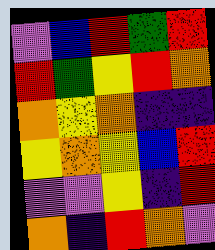[["violet", "blue", "red", "green", "red"], ["red", "green", "yellow", "red", "orange"], ["orange", "yellow", "orange", "indigo", "indigo"], ["yellow", "orange", "yellow", "blue", "red"], ["violet", "violet", "yellow", "indigo", "red"], ["orange", "indigo", "red", "orange", "violet"]]